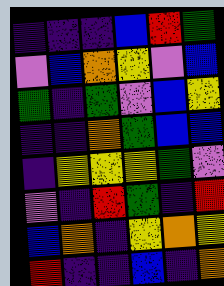[["indigo", "indigo", "indigo", "blue", "red", "green"], ["violet", "blue", "orange", "yellow", "violet", "blue"], ["green", "indigo", "green", "violet", "blue", "yellow"], ["indigo", "indigo", "orange", "green", "blue", "blue"], ["indigo", "yellow", "yellow", "yellow", "green", "violet"], ["violet", "indigo", "red", "green", "indigo", "red"], ["blue", "orange", "indigo", "yellow", "orange", "yellow"], ["red", "indigo", "indigo", "blue", "indigo", "orange"]]